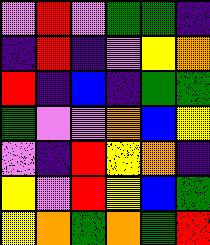[["violet", "red", "violet", "green", "green", "indigo"], ["indigo", "red", "indigo", "violet", "yellow", "orange"], ["red", "indigo", "blue", "indigo", "green", "green"], ["green", "violet", "violet", "orange", "blue", "yellow"], ["violet", "indigo", "red", "yellow", "orange", "indigo"], ["yellow", "violet", "red", "yellow", "blue", "green"], ["yellow", "orange", "green", "orange", "green", "red"]]